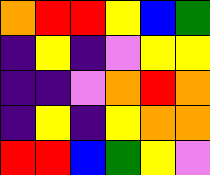[["orange", "red", "red", "yellow", "blue", "green"], ["indigo", "yellow", "indigo", "violet", "yellow", "yellow"], ["indigo", "indigo", "violet", "orange", "red", "orange"], ["indigo", "yellow", "indigo", "yellow", "orange", "orange"], ["red", "red", "blue", "green", "yellow", "violet"]]